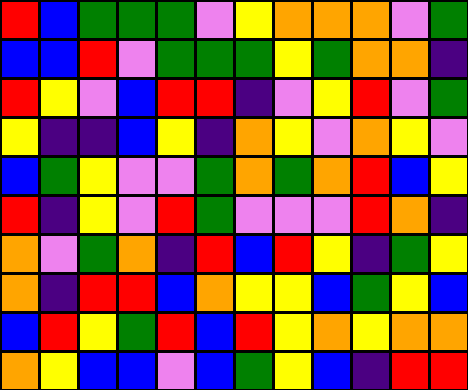[["red", "blue", "green", "green", "green", "violet", "yellow", "orange", "orange", "orange", "violet", "green"], ["blue", "blue", "red", "violet", "green", "green", "green", "yellow", "green", "orange", "orange", "indigo"], ["red", "yellow", "violet", "blue", "red", "red", "indigo", "violet", "yellow", "red", "violet", "green"], ["yellow", "indigo", "indigo", "blue", "yellow", "indigo", "orange", "yellow", "violet", "orange", "yellow", "violet"], ["blue", "green", "yellow", "violet", "violet", "green", "orange", "green", "orange", "red", "blue", "yellow"], ["red", "indigo", "yellow", "violet", "red", "green", "violet", "violet", "violet", "red", "orange", "indigo"], ["orange", "violet", "green", "orange", "indigo", "red", "blue", "red", "yellow", "indigo", "green", "yellow"], ["orange", "indigo", "red", "red", "blue", "orange", "yellow", "yellow", "blue", "green", "yellow", "blue"], ["blue", "red", "yellow", "green", "red", "blue", "red", "yellow", "orange", "yellow", "orange", "orange"], ["orange", "yellow", "blue", "blue", "violet", "blue", "green", "yellow", "blue", "indigo", "red", "red"]]